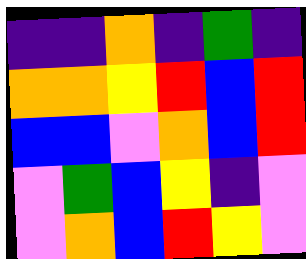[["indigo", "indigo", "orange", "indigo", "green", "indigo"], ["orange", "orange", "yellow", "red", "blue", "red"], ["blue", "blue", "violet", "orange", "blue", "red"], ["violet", "green", "blue", "yellow", "indigo", "violet"], ["violet", "orange", "blue", "red", "yellow", "violet"]]